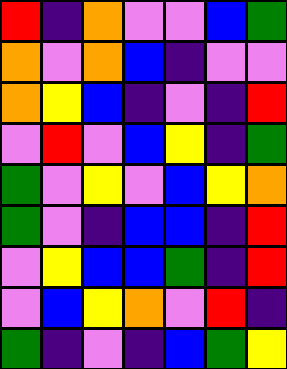[["red", "indigo", "orange", "violet", "violet", "blue", "green"], ["orange", "violet", "orange", "blue", "indigo", "violet", "violet"], ["orange", "yellow", "blue", "indigo", "violet", "indigo", "red"], ["violet", "red", "violet", "blue", "yellow", "indigo", "green"], ["green", "violet", "yellow", "violet", "blue", "yellow", "orange"], ["green", "violet", "indigo", "blue", "blue", "indigo", "red"], ["violet", "yellow", "blue", "blue", "green", "indigo", "red"], ["violet", "blue", "yellow", "orange", "violet", "red", "indigo"], ["green", "indigo", "violet", "indigo", "blue", "green", "yellow"]]